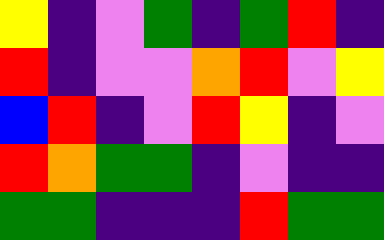[["yellow", "indigo", "violet", "green", "indigo", "green", "red", "indigo"], ["red", "indigo", "violet", "violet", "orange", "red", "violet", "yellow"], ["blue", "red", "indigo", "violet", "red", "yellow", "indigo", "violet"], ["red", "orange", "green", "green", "indigo", "violet", "indigo", "indigo"], ["green", "green", "indigo", "indigo", "indigo", "red", "green", "green"]]